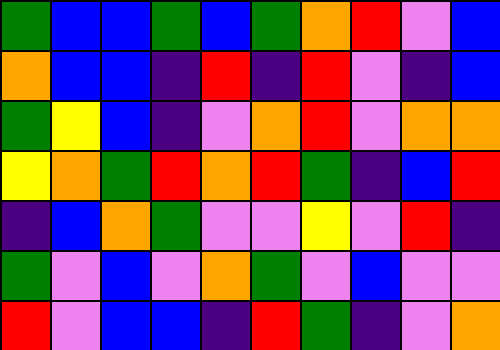[["green", "blue", "blue", "green", "blue", "green", "orange", "red", "violet", "blue"], ["orange", "blue", "blue", "indigo", "red", "indigo", "red", "violet", "indigo", "blue"], ["green", "yellow", "blue", "indigo", "violet", "orange", "red", "violet", "orange", "orange"], ["yellow", "orange", "green", "red", "orange", "red", "green", "indigo", "blue", "red"], ["indigo", "blue", "orange", "green", "violet", "violet", "yellow", "violet", "red", "indigo"], ["green", "violet", "blue", "violet", "orange", "green", "violet", "blue", "violet", "violet"], ["red", "violet", "blue", "blue", "indigo", "red", "green", "indigo", "violet", "orange"]]